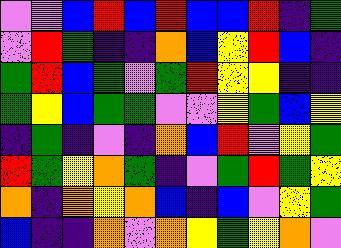[["violet", "violet", "blue", "red", "blue", "red", "blue", "blue", "red", "indigo", "green"], ["violet", "red", "green", "indigo", "indigo", "orange", "blue", "yellow", "red", "blue", "indigo"], ["green", "red", "blue", "green", "violet", "green", "red", "yellow", "yellow", "indigo", "indigo"], ["green", "yellow", "blue", "green", "green", "violet", "violet", "yellow", "green", "blue", "yellow"], ["indigo", "green", "indigo", "violet", "indigo", "orange", "blue", "red", "violet", "yellow", "green"], ["red", "green", "yellow", "orange", "green", "indigo", "violet", "green", "red", "green", "yellow"], ["orange", "indigo", "orange", "yellow", "orange", "blue", "indigo", "blue", "violet", "yellow", "green"], ["blue", "indigo", "indigo", "orange", "violet", "orange", "yellow", "green", "yellow", "orange", "violet"]]